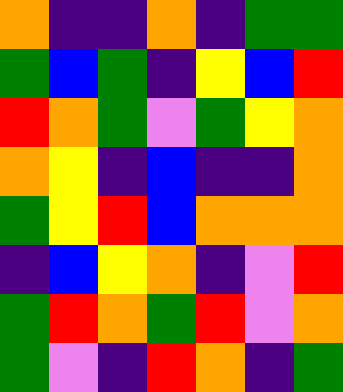[["orange", "indigo", "indigo", "orange", "indigo", "green", "green"], ["green", "blue", "green", "indigo", "yellow", "blue", "red"], ["red", "orange", "green", "violet", "green", "yellow", "orange"], ["orange", "yellow", "indigo", "blue", "indigo", "indigo", "orange"], ["green", "yellow", "red", "blue", "orange", "orange", "orange"], ["indigo", "blue", "yellow", "orange", "indigo", "violet", "red"], ["green", "red", "orange", "green", "red", "violet", "orange"], ["green", "violet", "indigo", "red", "orange", "indigo", "green"]]